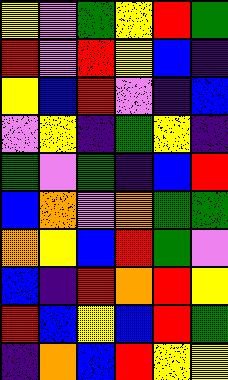[["yellow", "violet", "green", "yellow", "red", "green"], ["red", "violet", "red", "yellow", "blue", "indigo"], ["yellow", "blue", "red", "violet", "indigo", "blue"], ["violet", "yellow", "indigo", "green", "yellow", "indigo"], ["green", "violet", "green", "indigo", "blue", "red"], ["blue", "orange", "violet", "orange", "green", "green"], ["orange", "yellow", "blue", "red", "green", "violet"], ["blue", "indigo", "red", "orange", "red", "yellow"], ["red", "blue", "yellow", "blue", "red", "green"], ["indigo", "orange", "blue", "red", "yellow", "yellow"]]